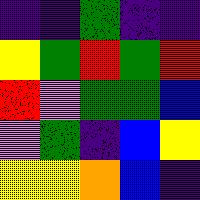[["indigo", "indigo", "green", "indigo", "indigo"], ["yellow", "green", "red", "green", "red"], ["red", "violet", "green", "green", "blue"], ["violet", "green", "indigo", "blue", "yellow"], ["yellow", "yellow", "orange", "blue", "indigo"]]